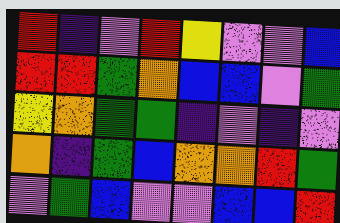[["red", "indigo", "violet", "red", "yellow", "violet", "violet", "blue"], ["red", "red", "green", "orange", "blue", "blue", "violet", "green"], ["yellow", "orange", "green", "green", "indigo", "violet", "indigo", "violet"], ["orange", "indigo", "green", "blue", "orange", "orange", "red", "green"], ["violet", "green", "blue", "violet", "violet", "blue", "blue", "red"]]